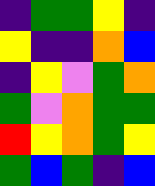[["indigo", "green", "green", "yellow", "indigo"], ["yellow", "indigo", "indigo", "orange", "blue"], ["indigo", "yellow", "violet", "green", "orange"], ["green", "violet", "orange", "green", "green"], ["red", "yellow", "orange", "green", "yellow"], ["green", "blue", "green", "indigo", "blue"]]